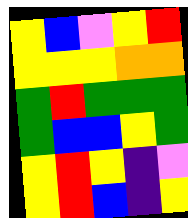[["yellow", "blue", "violet", "yellow", "red"], ["yellow", "yellow", "yellow", "orange", "orange"], ["green", "red", "green", "green", "green"], ["green", "blue", "blue", "yellow", "green"], ["yellow", "red", "yellow", "indigo", "violet"], ["yellow", "red", "blue", "indigo", "yellow"]]